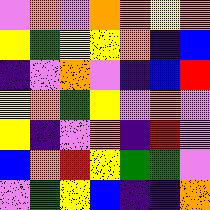[["violet", "orange", "violet", "orange", "orange", "yellow", "orange"], ["yellow", "green", "yellow", "yellow", "orange", "indigo", "blue"], ["indigo", "violet", "orange", "violet", "indigo", "blue", "red"], ["yellow", "orange", "green", "yellow", "violet", "orange", "violet"], ["yellow", "indigo", "violet", "orange", "indigo", "red", "violet"], ["blue", "orange", "red", "yellow", "green", "green", "violet"], ["violet", "green", "yellow", "blue", "indigo", "indigo", "orange"]]